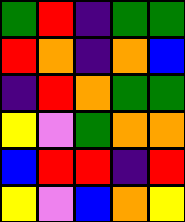[["green", "red", "indigo", "green", "green"], ["red", "orange", "indigo", "orange", "blue"], ["indigo", "red", "orange", "green", "green"], ["yellow", "violet", "green", "orange", "orange"], ["blue", "red", "red", "indigo", "red"], ["yellow", "violet", "blue", "orange", "yellow"]]